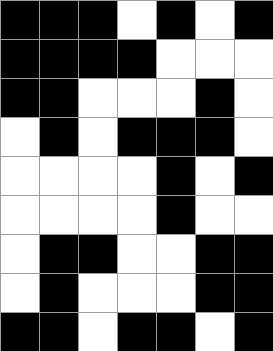[["black", "black", "black", "white", "black", "white", "black"], ["black", "black", "black", "black", "white", "white", "white"], ["black", "black", "white", "white", "white", "black", "white"], ["white", "black", "white", "black", "black", "black", "white"], ["white", "white", "white", "white", "black", "white", "black"], ["white", "white", "white", "white", "black", "white", "white"], ["white", "black", "black", "white", "white", "black", "black"], ["white", "black", "white", "white", "white", "black", "black"], ["black", "black", "white", "black", "black", "white", "black"]]